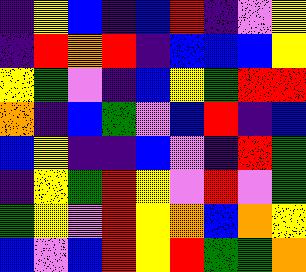[["indigo", "yellow", "blue", "indigo", "blue", "red", "indigo", "violet", "yellow"], ["indigo", "red", "orange", "red", "indigo", "blue", "blue", "blue", "yellow"], ["yellow", "green", "violet", "indigo", "blue", "yellow", "green", "red", "red"], ["orange", "indigo", "blue", "green", "violet", "blue", "red", "indigo", "blue"], ["blue", "yellow", "indigo", "indigo", "blue", "violet", "indigo", "red", "green"], ["indigo", "yellow", "green", "red", "yellow", "violet", "red", "violet", "green"], ["green", "yellow", "violet", "red", "yellow", "orange", "blue", "orange", "yellow"], ["blue", "violet", "blue", "red", "yellow", "red", "green", "green", "orange"]]